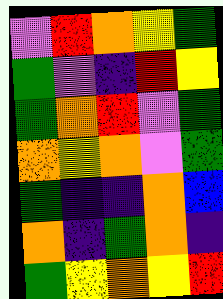[["violet", "red", "orange", "yellow", "green"], ["green", "violet", "indigo", "red", "yellow"], ["green", "orange", "red", "violet", "green"], ["orange", "yellow", "orange", "violet", "green"], ["green", "indigo", "indigo", "orange", "blue"], ["orange", "indigo", "green", "orange", "indigo"], ["green", "yellow", "orange", "yellow", "red"]]